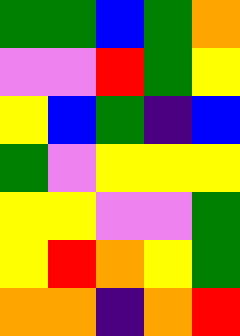[["green", "green", "blue", "green", "orange"], ["violet", "violet", "red", "green", "yellow"], ["yellow", "blue", "green", "indigo", "blue"], ["green", "violet", "yellow", "yellow", "yellow"], ["yellow", "yellow", "violet", "violet", "green"], ["yellow", "red", "orange", "yellow", "green"], ["orange", "orange", "indigo", "orange", "red"]]